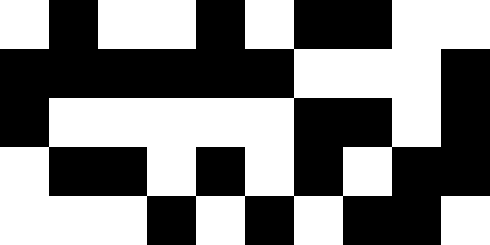[["white", "black", "white", "white", "black", "white", "black", "black", "white", "white"], ["black", "black", "black", "black", "black", "black", "white", "white", "white", "black"], ["black", "white", "white", "white", "white", "white", "black", "black", "white", "black"], ["white", "black", "black", "white", "black", "white", "black", "white", "black", "black"], ["white", "white", "white", "black", "white", "black", "white", "black", "black", "white"]]